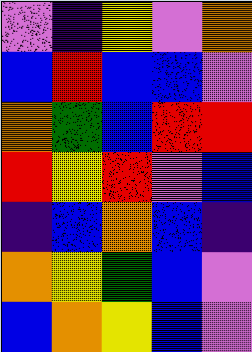[["violet", "indigo", "yellow", "violet", "orange"], ["blue", "red", "blue", "blue", "violet"], ["orange", "green", "blue", "red", "red"], ["red", "yellow", "red", "violet", "blue"], ["indigo", "blue", "orange", "blue", "indigo"], ["orange", "yellow", "green", "blue", "violet"], ["blue", "orange", "yellow", "blue", "violet"]]